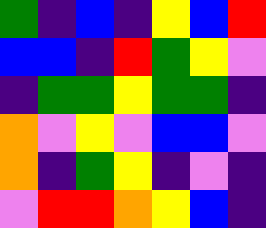[["green", "indigo", "blue", "indigo", "yellow", "blue", "red"], ["blue", "blue", "indigo", "red", "green", "yellow", "violet"], ["indigo", "green", "green", "yellow", "green", "green", "indigo"], ["orange", "violet", "yellow", "violet", "blue", "blue", "violet"], ["orange", "indigo", "green", "yellow", "indigo", "violet", "indigo"], ["violet", "red", "red", "orange", "yellow", "blue", "indigo"]]